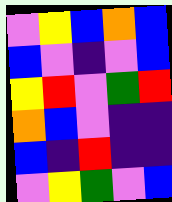[["violet", "yellow", "blue", "orange", "blue"], ["blue", "violet", "indigo", "violet", "blue"], ["yellow", "red", "violet", "green", "red"], ["orange", "blue", "violet", "indigo", "indigo"], ["blue", "indigo", "red", "indigo", "indigo"], ["violet", "yellow", "green", "violet", "blue"]]